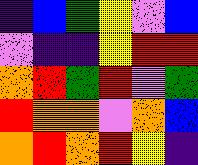[["indigo", "blue", "green", "yellow", "violet", "blue"], ["violet", "indigo", "indigo", "yellow", "red", "red"], ["orange", "red", "green", "red", "violet", "green"], ["red", "orange", "orange", "violet", "orange", "blue"], ["orange", "red", "orange", "red", "yellow", "indigo"]]